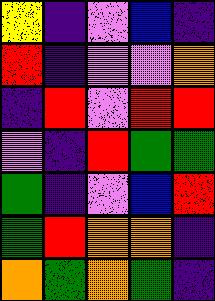[["yellow", "indigo", "violet", "blue", "indigo"], ["red", "indigo", "violet", "violet", "orange"], ["indigo", "red", "violet", "red", "red"], ["violet", "indigo", "red", "green", "green"], ["green", "indigo", "violet", "blue", "red"], ["green", "red", "orange", "orange", "indigo"], ["orange", "green", "orange", "green", "indigo"]]